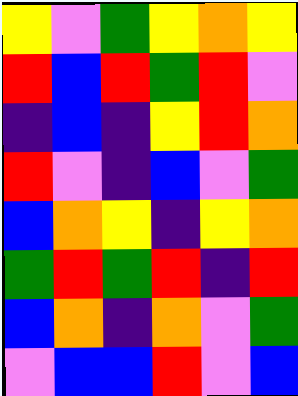[["yellow", "violet", "green", "yellow", "orange", "yellow"], ["red", "blue", "red", "green", "red", "violet"], ["indigo", "blue", "indigo", "yellow", "red", "orange"], ["red", "violet", "indigo", "blue", "violet", "green"], ["blue", "orange", "yellow", "indigo", "yellow", "orange"], ["green", "red", "green", "red", "indigo", "red"], ["blue", "orange", "indigo", "orange", "violet", "green"], ["violet", "blue", "blue", "red", "violet", "blue"]]